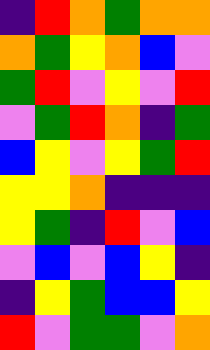[["indigo", "red", "orange", "green", "orange", "orange"], ["orange", "green", "yellow", "orange", "blue", "violet"], ["green", "red", "violet", "yellow", "violet", "red"], ["violet", "green", "red", "orange", "indigo", "green"], ["blue", "yellow", "violet", "yellow", "green", "red"], ["yellow", "yellow", "orange", "indigo", "indigo", "indigo"], ["yellow", "green", "indigo", "red", "violet", "blue"], ["violet", "blue", "violet", "blue", "yellow", "indigo"], ["indigo", "yellow", "green", "blue", "blue", "yellow"], ["red", "violet", "green", "green", "violet", "orange"]]